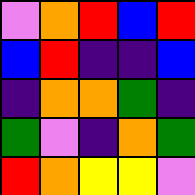[["violet", "orange", "red", "blue", "red"], ["blue", "red", "indigo", "indigo", "blue"], ["indigo", "orange", "orange", "green", "indigo"], ["green", "violet", "indigo", "orange", "green"], ["red", "orange", "yellow", "yellow", "violet"]]